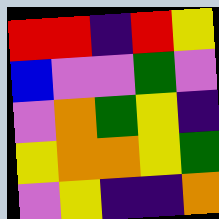[["red", "red", "indigo", "red", "yellow"], ["blue", "violet", "violet", "green", "violet"], ["violet", "orange", "green", "yellow", "indigo"], ["yellow", "orange", "orange", "yellow", "green"], ["violet", "yellow", "indigo", "indigo", "orange"]]